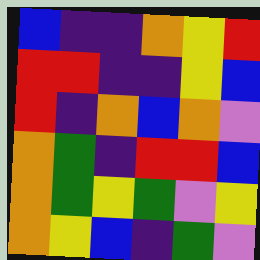[["blue", "indigo", "indigo", "orange", "yellow", "red"], ["red", "red", "indigo", "indigo", "yellow", "blue"], ["red", "indigo", "orange", "blue", "orange", "violet"], ["orange", "green", "indigo", "red", "red", "blue"], ["orange", "green", "yellow", "green", "violet", "yellow"], ["orange", "yellow", "blue", "indigo", "green", "violet"]]